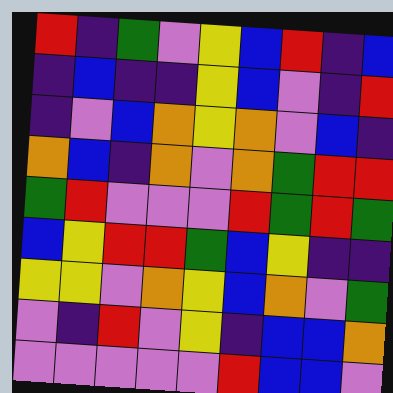[["red", "indigo", "green", "violet", "yellow", "blue", "red", "indigo", "blue"], ["indigo", "blue", "indigo", "indigo", "yellow", "blue", "violet", "indigo", "red"], ["indigo", "violet", "blue", "orange", "yellow", "orange", "violet", "blue", "indigo"], ["orange", "blue", "indigo", "orange", "violet", "orange", "green", "red", "red"], ["green", "red", "violet", "violet", "violet", "red", "green", "red", "green"], ["blue", "yellow", "red", "red", "green", "blue", "yellow", "indigo", "indigo"], ["yellow", "yellow", "violet", "orange", "yellow", "blue", "orange", "violet", "green"], ["violet", "indigo", "red", "violet", "yellow", "indigo", "blue", "blue", "orange"], ["violet", "violet", "violet", "violet", "violet", "red", "blue", "blue", "violet"]]